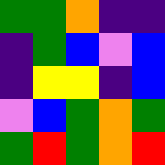[["green", "green", "orange", "indigo", "indigo"], ["indigo", "green", "blue", "violet", "blue"], ["indigo", "yellow", "yellow", "indigo", "blue"], ["violet", "blue", "green", "orange", "green"], ["green", "red", "green", "orange", "red"]]